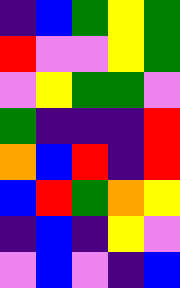[["indigo", "blue", "green", "yellow", "green"], ["red", "violet", "violet", "yellow", "green"], ["violet", "yellow", "green", "green", "violet"], ["green", "indigo", "indigo", "indigo", "red"], ["orange", "blue", "red", "indigo", "red"], ["blue", "red", "green", "orange", "yellow"], ["indigo", "blue", "indigo", "yellow", "violet"], ["violet", "blue", "violet", "indigo", "blue"]]